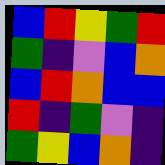[["blue", "red", "yellow", "green", "red"], ["green", "indigo", "violet", "blue", "orange"], ["blue", "red", "orange", "blue", "blue"], ["red", "indigo", "green", "violet", "indigo"], ["green", "yellow", "blue", "orange", "indigo"]]